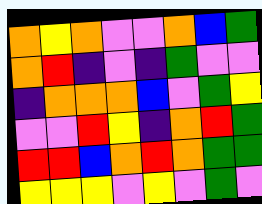[["orange", "yellow", "orange", "violet", "violet", "orange", "blue", "green"], ["orange", "red", "indigo", "violet", "indigo", "green", "violet", "violet"], ["indigo", "orange", "orange", "orange", "blue", "violet", "green", "yellow"], ["violet", "violet", "red", "yellow", "indigo", "orange", "red", "green"], ["red", "red", "blue", "orange", "red", "orange", "green", "green"], ["yellow", "yellow", "yellow", "violet", "yellow", "violet", "green", "violet"]]